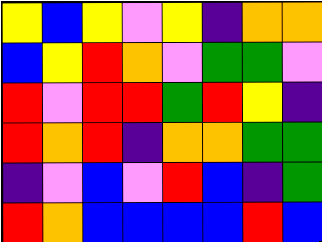[["yellow", "blue", "yellow", "violet", "yellow", "indigo", "orange", "orange"], ["blue", "yellow", "red", "orange", "violet", "green", "green", "violet"], ["red", "violet", "red", "red", "green", "red", "yellow", "indigo"], ["red", "orange", "red", "indigo", "orange", "orange", "green", "green"], ["indigo", "violet", "blue", "violet", "red", "blue", "indigo", "green"], ["red", "orange", "blue", "blue", "blue", "blue", "red", "blue"]]